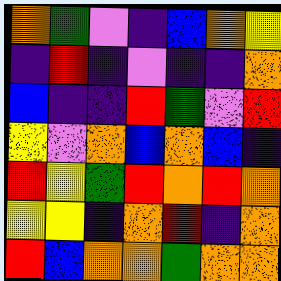[["orange", "green", "violet", "indigo", "blue", "orange", "yellow"], ["indigo", "red", "indigo", "violet", "indigo", "indigo", "orange"], ["blue", "indigo", "indigo", "red", "green", "violet", "red"], ["yellow", "violet", "orange", "blue", "orange", "blue", "indigo"], ["red", "yellow", "green", "red", "orange", "red", "orange"], ["yellow", "yellow", "indigo", "orange", "red", "indigo", "orange"], ["red", "blue", "orange", "orange", "green", "orange", "orange"]]